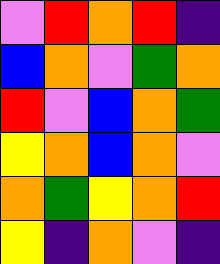[["violet", "red", "orange", "red", "indigo"], ["blue", "orange", "violet", "green", "orange"], ["red", "violet", "blue", "orange", "green"], ["yellow", "orange", "blue", "orange", "violet"], ["orange", "green", "yellow", "orange", "red"], ["yellow", "indigo", "orange", "violet", "indigo"]]